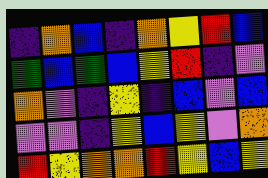[["indigo", "orange", "blue", "indigo", "orange", "yellow", "red", "blue"], ["green", "blue", "green", "blue", "yellow", "red", "indigo", "violet"], ["orange", "violet", "indigo", "yellow", "indigo", "blue", "violet", "blue"], ["violet", "violet", "indigo", "yellow", "blue", "yellow", "violet", "orange"], ["red", "yellow", "orange", "orange", "red", "yellow", "blue", "yellow"]]